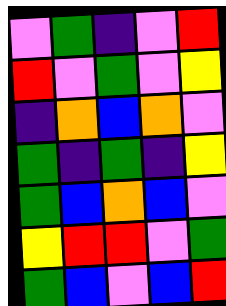[["violet", "green", "indigo", "violet", "red"], ["red", "violet", "green", "violet", "yellow"], ["indigo", "orange", "blue", "orange", "violet"], ["green", "indigo", "green", "indigo", "yellow"], ["green", "blue", "orange", "blue", "violet"], ["yellow", "red", "red", "violet", "green"], ["green", "blue", "violet", "blue", "red"]]